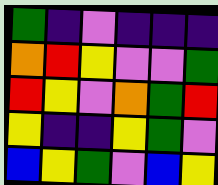[["green", "indigo", "violet", "indigo", "indigo", "indigo"], ["orange", "red", "yellow", "violet", "violet", "green"], ["red", "yellow", "violet", "orange", "green", "red"], ["yellow", "indigo", "indigo", "yellow", "green", "violet"], ["blue", "yellow", "green", "violet", "blue", "yellow"]]